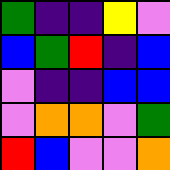[["green", "indigo", "indigo", "yellow", "violet"], ["blue", "green", "red", "indigo", "blue"], ["violet", "indigo", "indigo", "blue", "blue"], ["violet", "orange", "orange", "violet", "green"], ["red", "blue", "violet", "violet", "orange"]]